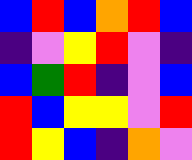[["blue", "red", "blue", "orange", "red", "blue"], ["indigo", "violet", "yellow", "red", "violet", "indigo"], ["blue", "green", "red", "indigo", "violet", "blue"], ["red", "blue", "yellow", "yellow", "violet", "red"], ["red", "yellow", "blue", "indigo", "orange", "violet"]]